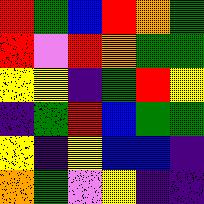[["red", "green", "blue", "red", "orange", "green"], ["red", "violet", "red", "orange", "green", "green"], ["yellow", "yellow", "indigo", "green", "red", "yellow"], ["indigo", "green", "red", "blue", "green", "green"], ["yellow", "indigo", "yellow", "blue", "blue", "indigo"], ["orange", "green", "violet", "yellow", "indigo", "indigo"]]